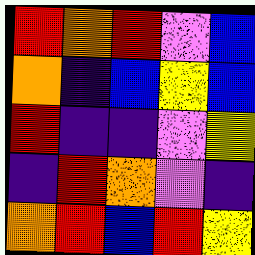[["red", "orange", "red", "violet", "blue"], ["orange", "indigo", "blue", "yellow", "blue"], ["red", "indigo", "indigo", "violet", "yellow"], ["indigo", "red", "orange", "violet", "indigo"], ["orange", "red", "blue", "red", "yellow"]]